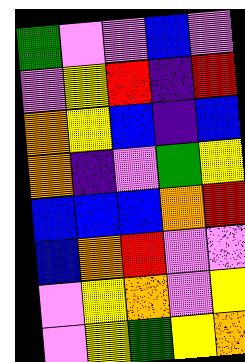[["green", "violet", "violet", "blue", "violet"], ["violet", "yellow", "red", "indigo", "red"], ["orange", "yellow", "blue", "indigo", "blue"], ["orange", "indigo", "violet", "green", "yellow"], ["blue", "blue", "blue", "orange", "red"], ["blue", "orange", "red", "violet", "violet"], ["violet", "yellow", "orange", "violet", "yellow"], ["violet", "yellow", "green", "yellow", "orange"]]